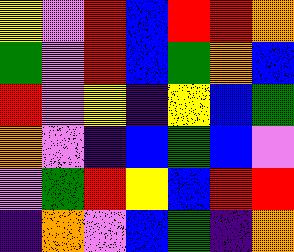[["yellow", "violet", "red", "blue", "red", "red", "orange"], ["green", "violet", "red", "blue", "green", "orange", "blue"], ["red", "violet", "yellow", "indigo", "yellow", "blue", "green"], ["orange", "violet", "indigo", "blue", "green", "blue", "violet"], ["violet", "green", "red", "yellow", "blue", "red", "red"], ["indigo", "orange", "violet", "blue", "green", "indigo", "orange"]]